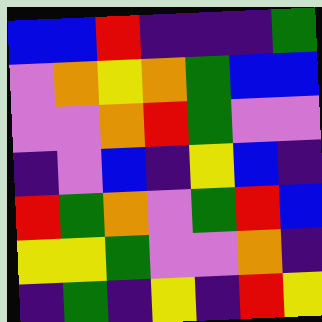[["blue", "blue", "red", "indigo", "indigo", "indigo", "green"], ["violet", "orange", "yellow", "orange", "green", "blue", "blue"], ["violet", "violet", "orange", "red", "green", "violet", "violet"], ["indigo", "violet", "blue", "indigo", "yellow", "blue", "indigo"], ["red", "green", "orange", "violet", "green", "red", "blue"], ["yellow", "yellow", "green", "violet", "violet", "orange", "indigo"], ["indigo", "green", "indigo", "yellow", "indigo", "red", "yellow"]]